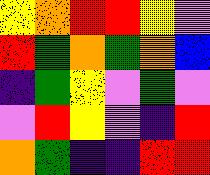[["yellow", "orange", "red", "red", "yellow", "violet"], ["red", "green", "orange", "green", "orange", "blue"], ["indigo", "green", "yellow", "violet", "green", "violet"], ["violet", "red", "yellow", "violet", "indigo", "red"], ["orange", "green", "indigo", "indigo", "red", "red"]]